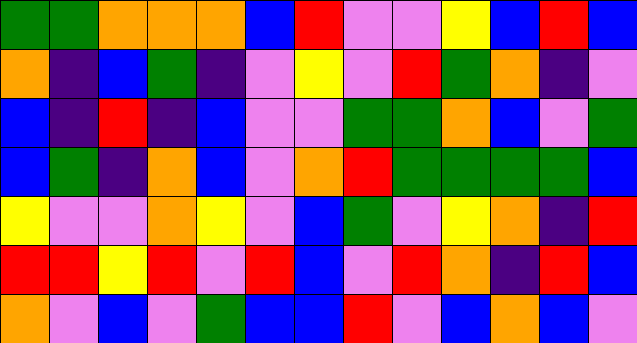[["green", "green", "orange", "orange", "orange", "blue", "red", "violet", "violet", "yellow", "blue", "red", "blue"], ["orange", "indigo", "blue", "green", "indigo", "violet", "yellow", "violet", "red", "green", "orange", "indigo", "violet"], ["blue", "indigo", "red", "indigo", "blue", "violet", "violet", "green", "green", "orange", "blue", "violet", "green"], ["blue", "green", "indigo", "orange", "blue", "violet", "orange", "red", "green", "green", "green", "green", "blue"], ["yellow", "violet", "violet", "orange", "yellow", "violet", "blue", "green", "violet", "yellow", "orange", "indigo", "red"], ["red", "red", "yellow", "red", "violet", "red", "blue", "violet", "red", "orange", "indigo", "red", "blue"], ["orange", "violet", "blue", "violet", "green", "blue", "blue", "red", "violet", "blue", "orange", "blue", "violet"]]